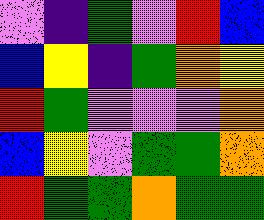[["violet", "indigo", "green", "violet", "red", "blue"], ["blue", "yellow", "indigo", "green", "orange", "yellow"], ["red", "green", "violet", "violet", "violet", "orange"], ["blue", "yellow", "violet", "green", "green", "orange"], ["red", "green", "green", "orange", "green", "green"]]